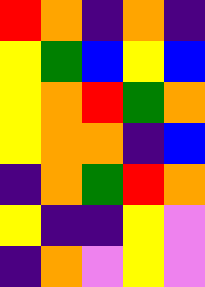[["red", "orange", "indigo", "orange", "indigo"], ["yellow", "green", "blue", "yellow", "blue"], ["yellow", "orange", "red", "green", "orange"], ["yellow", "orange", "orange", "indigo", "blue"], ["indigo", "orange", "green", "red", "orange"], ["yellow", "indigo", "indigo", "yellow", "violet"], ["indigo", "orange", "violet", "yellow", "violet"]]